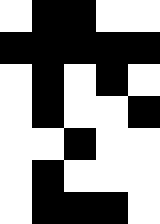[["white", "black", "black", "white", "white"], ["black", "black", "black", "black", "black"], ["white", "black", "white", "black", "white"], ["white", "black", "white", "white", "black"], ["white", "white", "black", "white", "white"], ["white", "black", "white", "white", "white"], ["white", "black", "black", "black", "white"]]